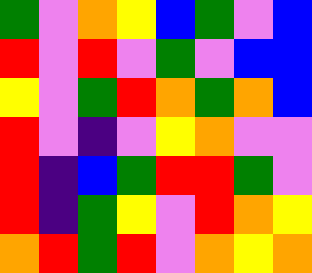[["green", "violet", "orange", "yellow", "blue", "green", "violet", "blue"], ["red", "violet", "red", "violet", "green", "violet", "blue", "blue"], ["yellow", "violet", "green", "red", "orange", "green", "orange", "blue"], ["red", "violet", "indigo", "violet", "yellow", "orange", "violet", "violet"], ["red", "indigo", "blue", "green", "red", "red", "green", "violet"], ["red", "indigo", "green", "yellow", "violet", "red", "orange", "yellow"], ["orange", "red", "green", "red", "violet", "orange", "yellow", "orange"]]